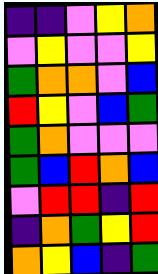[["indigo", "indigo", "violet", "yellow", "orange"], ["violet", "yellow", "violet", "violet", "yellow"], ["green", "orange", "orange", "violet", "blue"], ["red", "yellow", "violet", "blue", "green"], ["green", "orange", "violet", "violet", "violet"], ["green", "blue", "red", "orange", "blue"], ["violet", "red", "red", "indigo", "red"], ["indigo", "orange", "green", "yellow", "red"], ["orange", "yellow", "blue", "indigo", "green"]]